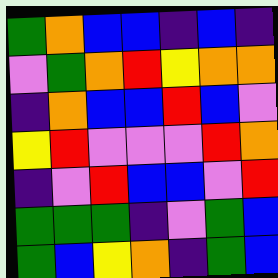[["green", "orange", "blue", "blue", "indigo", "blue", "indigo"], ["violet", "green", "orange", "red", "yellow", "orange", "orange"], ["indigo", "orange", "blue", "blue", "red", "blue", "violet"], ["yellow", "red", "violet", "violet", "violet", "red", "orange"], ["indigo", "violet", "red", "blue", "blue", "violet", "red"], ["green", "green", "green", "indigo", "violet", "green", "blue"], ["green", "blue", "yellow", "orange", "indigo", "green", "blue"]]